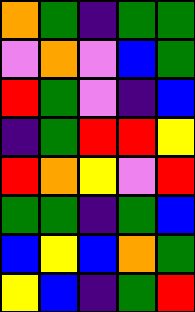[["orange", "green", "indigo", "green", "green"], ["violet", "orange", "violet", "blue", "green"], ["red", "green", "violet", "indigo", "blue"], ["indigo", "green", "red", "red", "yellow"], ["red", "orange", "yellow", "violet", "red"], ["green", "green", "indigo", "green", "blue"], ["blue", "yellow", "blue", "orange", "green"], ["yellow", "blue", "indigo", "green", "red"]]